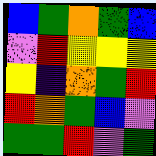[["blue", "green", "orange", "green", "blue"], ["violet", "red", "yellow", "yellow", "yellow"], ["yellow", "indigo", "orange", "green", "red"], ["red", "orange", "green", "blue", "violet"], ["green", "green", "red", "violet", "green"]]